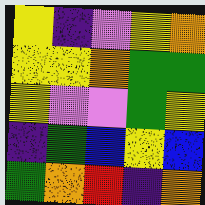[["yellow", "indigo", "violet", "yellow", "orange"], ["yellow", "yellow", "orange", "green", "green"], ["yellow", "violet", "violet", "green", "yellow"], ["indigo", "green", "blue", "yellow", "blue"], ["green", "orange", "red", "indigo", "orange"]]